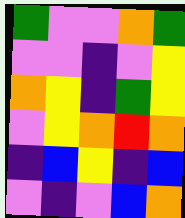[["green", "violet", "violet", "orange", "green"], ["violet", "violet", "indigo", "violet", "yellow"], ["orange", "yellow", "indigo", "green", "yellow"], ["violet", "yellow", "orange", "red", "orange"], ["indigo", "blue", "yellow", "indigo", "blue"], ["violet", "indigo", "violet", "blue", "orange"]]